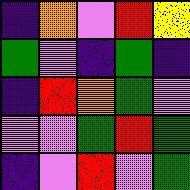[["indigo", "orange", "violet", "red", "yellow"], ["green", "violet", "indigo", "green", "indigo"], ["indigo", "red", "orange", "green", "violet"], ["violet", "violet", "green", "red", "green"], ["indigo", "violet", "red", "violet", "green"]]